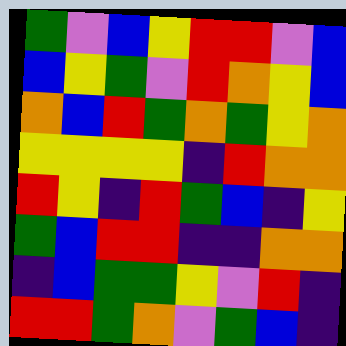[["green", "violet", "blue", "yellow", "red", "red", "violet", "blue"], ["blue", "yellow", "green", "violet", "red", "orange", "yellow", "blue"], ["orange", "blue", "red", "green", "orange", "green", "yellow", "orange"], ["yellow", "yellow", "yellow", "yellow", "indigo", "red", "orange", "orange"], ["red", "yellow", "indigo", "red", "green", "blue", "indigo", "yellow"], ["green", "blue", "red", "red", "indigo", "indigo", "orange", "orange"], ["indigo", "blue", "green", "green", "yellow", "violet", "red", "indigo"], ["red", "red", "green", "orange", "violet", "green", "blue", "indigo"]]